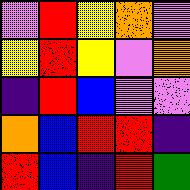[["violet", "red", "yellow", "orange", "violet"], ["yellow", "red", "yellow", "violet", "orange"], ["indigo", "red", "blue", "violet", "violet"], ["orange", "blue", "red", "red", "indigo"], ["red", "blue", "indigo", "red", "green"]]